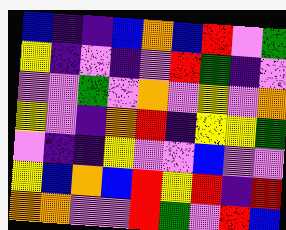[["blue", "indigo", "indigo", "blue", "orange", "blue", "red", "violet", "green"], ["yellow", "indigo", "violet", "indigo", "violet", "red", "green", "indigo", "violet"], ["violet", "violet", "green", "violet", "orange", "violet", "yellow", "violet", "orange"], ["yellow", "violet", "indigo", "orange", "red", "indigo", "yellow", "yellow", "green"], ["violet", "indigo", "indigo", "yellow", "violet", "violet", "blue", "violet", "violet"], ["yellow", "blue", "orange", "blue", "red", "yellow", "red", "indigo", "red"], ["orange", "orange", "violet", "violet", "red", "green", "violet", "red", "blue"]]